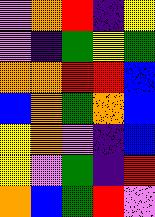[["violet", "orange", "red", "indigo", "yellow"], ["violet", "indigo", "green", "yellow", "green"], ["orange", "orange", "red", "red", "blue"], ["blue", "orange", "green", "orange", "blue"], ["yellow", "orange", "violet", "indigo", "blue"], ["yellow", "violet", "green", "indigo", "red"], ["orange", "blue", "green", "red", "violet"]]